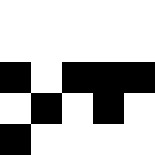[["white", "white", "white", "white", "white"], ["white", "white", "white", "white", "white"], ["black", "white", "black", "black", "black"], ["white", "black", "white", "black", "white"], ["black", "white", "white", "white", "white"]]